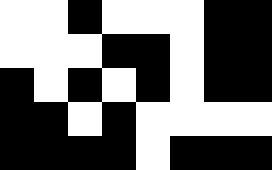[["white", "white", "black", "white", "white", "white", "black", "black"], ["white", "white", "white", "black", "black", "white", "black", "black"], ["black", "white", "black", "white", "black", "white", "black", "black"], ["black", "black", "white", "black", "white", "white", "white", "white"], ["black", "black", "black", "black", "white", "black", "black", "black"]]